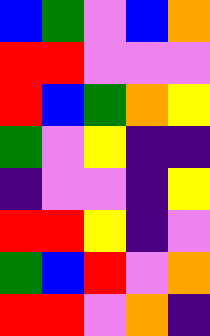[["blue", "green", "violet", "blue", "orange"], ["red", "red", "violet", "violet", "violet"], ["red", "blue", "green", "orange", "yellow"], ["green", "violet", "yellow", "indigo", "indigo"], ["indigo", "violet", "violet", "indigo", "yellow"], ["red", "red", "yellow", "indigo", "violet"], ["green", "blue", "red", "violet", "orange"], ["red", "red", "violet", "orange", "indigo"]]